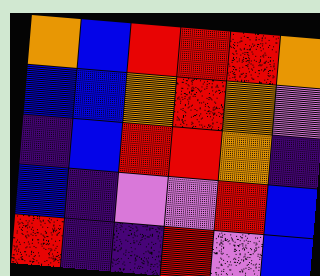[["orange", "blue", "red", "red", "red", "orange"], ["blue", "blue", "orange", "red", "orange", "violet"], ["indigo", "blue", "red", "red", "orange", "indigo"], ["blue", "indigo", "violet", "violet", "red", "blue"], ["red", "indigo", "indigo", "red", "violet", "blue"]]